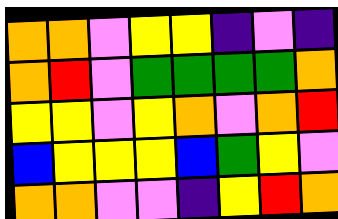[["orange", "orange", "violet", "yellow", "yellow", "indigo", "violet", "indigo"], ["orange", "red", "violet", "green", "green", "green", "green", "orange"], ["yellow", "yellow", "violet", "yellow", "orange", "violet", "orange", "red"], ["blue", "yellow", "yellow", "yellow", "blue", "green", "yellow", "violet"], ["orange", "orange", "violet", "violet", "indigo", "yellow", "red", "orange"]]